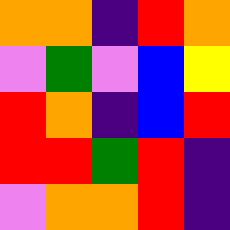[["orange", "orange", "indigo", "red", "orange"], ["violet", "green", "violet", "blue", "yellow"], ["red", "orange", "indigo", "blue", "red"], ["red", "red", "green", "red", "indigo"], ["violet", "orange", "orange", "red", "indigo"]]